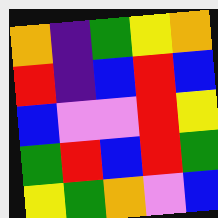[["orange", "indigo", "green", "yellow", "orange"], ["red", "indigo", "blue", "red", "blue"], ["blue", "violet", "violet", "red", "yellow"], ["green", "red", "blue", "red", "green"], ["yellow", "green", "orange", "violet", "blue"]]